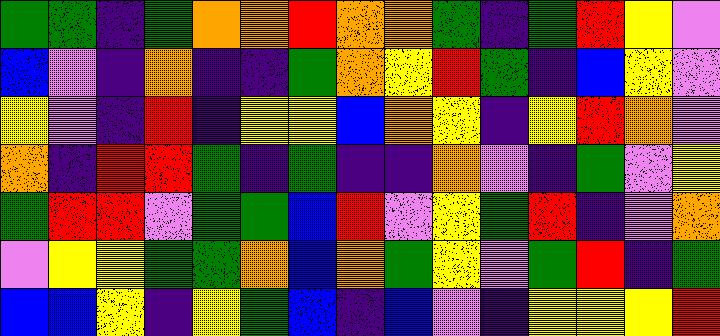[["green", "green", "indigo", "green", "orange", "orange", "red", "orange", "orange", "green", "indigo", "green", "red", "yellow", "violet"], ["blue", "violet", "indigo", "orange", "indigo", "indigo", "green", "orange", "yellow", "red", "green", "indigo", "blue", "yellow", "violet"], ["yellow", "violet", "indigo", "red", "indigo", "yellow", "yellow", "blue", "orange", "yellow", "indigo", "yellow", "red", "orange", "violet"], ["orange", "indigo", "red", "red", "green", "indigo", "green", "indigo", "indigo", "orange", "violet", "indigo", "green", "violet", "yellow"], ["green", "red", "red", "violet", "green", "green", "blue", "red", "violet", "yellow", "green", "red", "indigo", "violet", "orange"], ["violet", "yellow", "yellow", "green", "green", "orange", "blue", "orange", "green", "yellow", "violet", "green", "red", "indigo", "green"], ["blue", "blue", "yellow", "indigo", "yellow", "green", "blue", "indigo", "blue", "violet", "indigo", "yellow", "yellow", "yellow", "red"]]